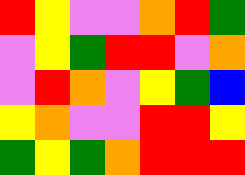[["red", "yellow", "violet", "violet", "orange", "red", "green"], ["violet", "yellow", "green", "red", "red", "violet", "orange"], ["violet", "red", "orange", "violet", "yellow", "green", "blue"], ["yellow", "orange", "violet", "violet", "red", "red", "yellow"], ["green", "yellow", "green", "orange", "red", "red", "red"]]